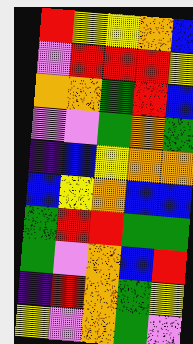[["red", "yellow", "yellow", "orange", "blue"], ["violet", "red", "red", "red", "yellow"], ["orange", "orange", "green", "red", "blue"], ["violet", "violet", "green", "orange", "green"], ["indigo", "blue", "yellow", "orange", "orange"], ["blue", "yellow", "orange", "blue", "blue"], ["green", "red", "red", "green", "green"], ["green", "violet", "orange", "blue", "red"], ["indigo", "red", "orange", "green", "yellow"], ["yellow", "violet", "orange", "green", "violet"]]